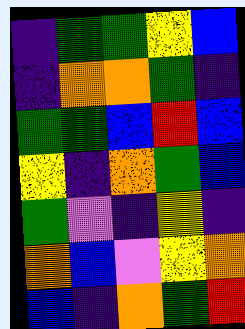[["indigo", "green", "green", "yellow", "blue"], ["indigo", "orange", "orange", "green", "indigo"], ["green", "green", "blue", "red", "blue"], ["yellow", "indigo", "orange", "green", "blue"], ["green", "violet", "indigo", "yellow", "indigo"], ["orange", "blue", "violet", "yellow", "orange"], ["blue", "indigo", "orange", "green", "red"]]